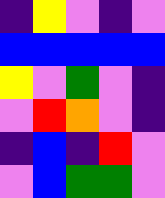[["indigo", "yellow", "violet", "indigo", "violet"], ["blue", "blue", "blue", "blue", "blue"], ["yellow", "violet", "green", "violet", "indigo"], ["violet", "red", "orange", "violet", "indigo"], ["indigo", "blue", "indigo", "red", "violet"], ["violet", "blue", "green", "green", "violet"]]